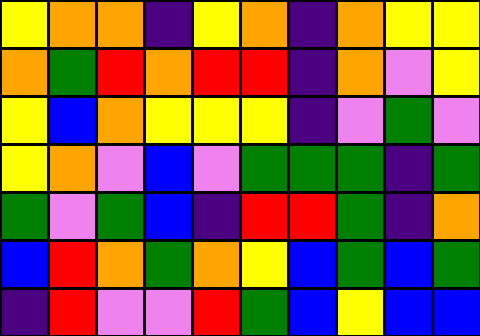[["yellow", "orange", "orange", "indigo", "yellow", "orange", "indigo", "orange", "yellow", "yellow"], ["orange", "green", "red", "orange", "red", "red", "indigo", "orange", "violet", "yellow"], ["yellow", "blue", "orange", "yellow", "yellow", "yellow", "indigo", "violet", "green", "violet"], ["yellow", "orange", "violet", "blue", "violet", "green", "green", "green", "indigo", "green"], ["green", "violet", "green", "blue", "indigo", "red", "red", "green", "indigo", "orange"], ["blue", "red", "orange", "green", "orange", "yellow", "blue", "green", "blue", "green"], ["indigo", "red", "violet", "violet", "red", "green", "blue", "yellow", "blue", "blue"]]